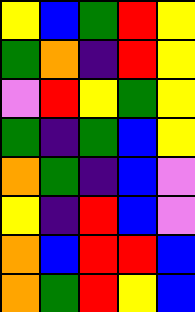[["yellow", "blue", "green", "red", "yellow"], ["green", "orange", "indigo", "red", "yellow"], ["violet", "red", "yellow", "green", "yellow"], ["green", "indigo", "green", "blue", "yellow"], ["orange", "green", "indigo", "blue", "violet"], ["yellow", "indigo", "red", "blue", "violet"], ["orange", "blue", "red", "red", "blue"], ["orange", "green", "red", "yellow", "blue"]]